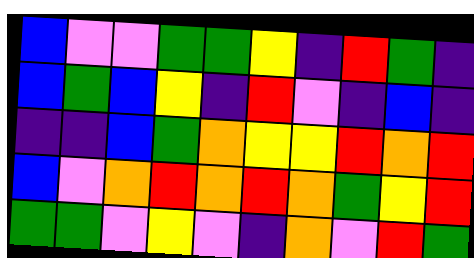[["blue", "violet", "violet", "green", "green", "yellow", "indigo", "red", "green", "indigo"], ["blue", "green", "blue", "yellow", "indigo", "red", "violet", "indigo", "blue", "indigo"], ["indigo", "indigo", "blue", "green", "orange", "yellow", "yellow", "red", "orange", "red"], ["blue", "violet", "orange", "red", "orange", "red", "orange", "green", "yellow", "red"], ["green", "green", "violet", "yellow", "violet", "indigo", "orange", "violet", "red", "green"]]